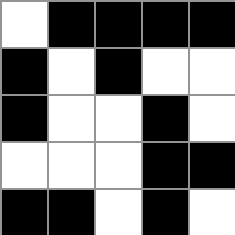[["white", "black", "black", "black", "black"], ["black", "white", "black", "white", "white"], ["black", "white", "white", "black", "white"], ["white", "white", "white", "black", "black"], ["black", "black", "white", "black", "white"]]